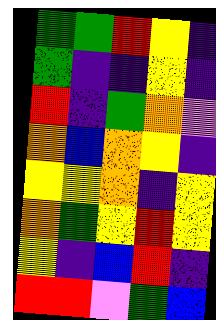[["green", "green", "red", "yellow", "indigo"], ["green", "indigo", "indigo", "yellow", "indigo"], ["red", "indigo", "green", "orange", "violet"], ["orange", "blue", "orange", "yellow", "indigo"], ["yellow", "yellow", "orange", "indigo", "yellow"], ["orange", "green", "yellow", "red", "yellow"], ["yellow", "indigo", "blue", "red", "indigo"], ["red", "red", "violet", "green", "blue"]]